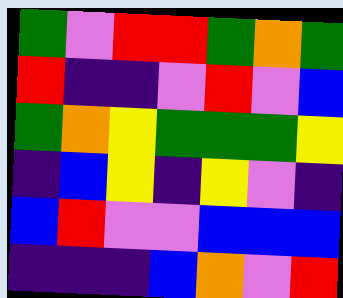[["green", "violet", "red", "red", "green", "orange", "green"], ["red", "indigo", "indigo", "violet", "red", "violet", "blue"], ["green", "orange", "yellow", "green", "green", "green", "yellow"], ["indigo", "blue", "yellow", "indigo", "yellow", "violet", "indigo"], ["blue", "red", "violet", "violet", "blue", "blue", "blue"], ["indigo", "indigo", "indigo", "blue", "orange", "violet", "red"]]